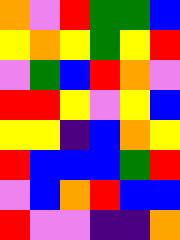[["orange", "violet", "red", "green", "green", "blue"], ["yellow", "orange", "yellow", "green", "yellow", "red"], ["violet", "green", "blue", "red", "orange", "violet"], ["red", "red", "yellow", "violet", "yellow", "blue"], ["yellow", "yellow", "indigo", "blue", "orange", "yellow"], ["red", "blue", "blue", "blue", "green", "red"], ["violet", "blue", "orange", "red", "blue", "blue"], ["red", "violet", "violet", "indigo", "indigo", "orange"]]